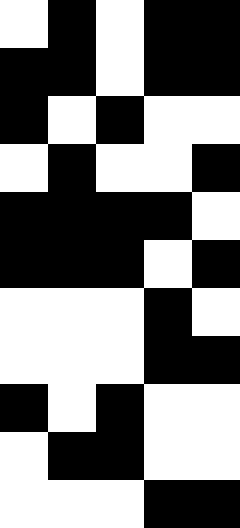[["white", "black", "white", "black", "black"], ["black", "black", "white", "black", "black"], ["black", "white", "black", "white", "white"], ["white", "black", "white", "white", "black"], ["black", "black", "black", "black", "white"], ["black", "black", "black", "white", "black"], ["white", "white", "white", "black", "white"], ["white", "white", "white", "black", "black"], ["black", "white", "black", "white", "white"], ["white", "black", "black", "white", "white"], ["white", "white", "white", "black", "black"]]